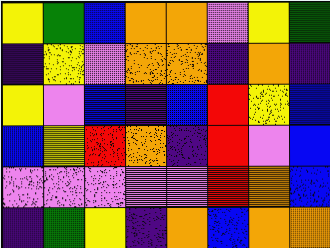[["yellow", "green", "blue", "orange", "orange", "violet", "yellow", "green"], ["indigo", "yellow", "violet", "orange", "orange", "indigo", "orange", "indigo"], ["yellow", "violet", "blue", "indigo", "blue", "red", "yellow", "blue"], ["blue", "yellow", "red", "orange", "indigo", "red", "violet", "blue"], ["violet", "violet", "violet", "violet", "violet", "red", "orange", "blue"], ["indigo", "green", "yellow", "indigo", "orange", "blue", "orange", "orange"]]